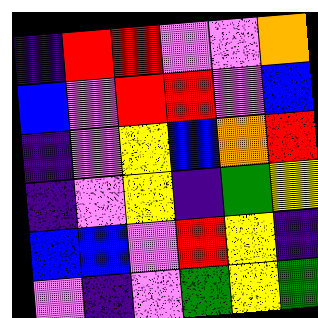[["indigo", "red", "red", "violet", "violet", "orange"], ["blue", "violet", "red", "red", "violet", "blue"], ["indigo", "violet", "yellow", "blue", "orange", "red"], ["indigo", "violet", "yellow", "indigo", "green", "yellow"], ["blue", "blue", "violet", "red", "yellow", "indigo"], ["violet", "indigo", "violet", "green", "yellow", "green"]]